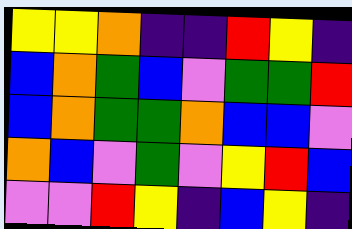[["yellow", "yellow", "orange", "indigo", "indigo", "red", "yellow", "indigo"], ["blue", "orange", "green", "blue", "violet", "green", "green", "red"], ["blue", "orange", "green", "green", "orange", "blue", "blue", "violet"], ["orange", "blue", "violet", "green", "violet", "yellow", "red", "blue"], ["violet", "violet", "red", "yellow", "indigo", "blue", "yellow", "indigo"]]